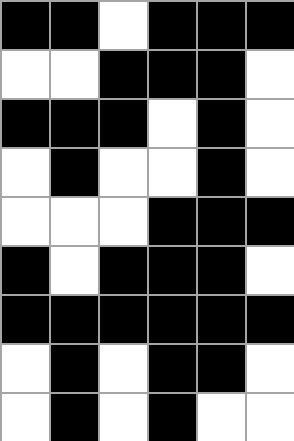[["black", "black", "white", "black", "black", "black"], ["white", "white", "black", "black", "black", "white"], ["black", "black", "black", "white", "black", "white"], ["white", "black", "white", "white", "black", "white"], ["white", "white", "white", "black", "black", "black"], ["black", "white", "black", "black", "black", "white"], ["black", "black", "black", "black", "black", "black"], ["white", "black", "white", "black", "black", "white"], ["white", "black", "white", "black", "white", "white"]]